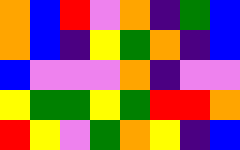[["orange", "blue", "red", "violet", "orange", "indigo", "green", "blue"], ["orange", "blue", "indigo", "yellow", "green", "orange", "indigo", "blue"], ["blue", "violet", "violet", "violet", "orange", "indigo", "violet", "violet"], ["yellow", "green", "green", "yellow", "green", "red", "red", "orange"], ["red", "yellow", "violet", "green", "orange", "yellow", "indigo", "blue"]]